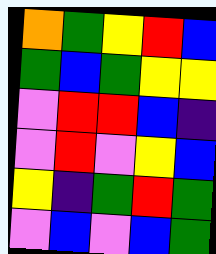[["orange", "green", "yellow", "red", "blue"], ["green", "blue", "green", "yellow", "yellow"], ["violet", "red", "red", "blue", "indigo"], ["violet", "red", "violet", "yellow", "blue"], ["yellow", "indigo", "green", "red", "green"], ["violet", "blue", "violet", "blue", "green"]]